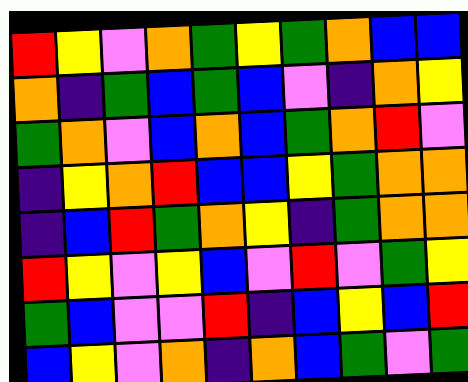[["red", "yellow", "violet", "orange", "green", "yellow", "green", "orange", "blue", "blue"], ["orange", "indigo", "green", "blue", "green", "blue", "violet", "indigo", "orange", "yellow"], ["green", "orange", "violet", "blue", "orange", "blue", "green", "orange", "red", "violet"], ["indigo", "yellow", "orange", "red", "blue", "blue", "yellow", "green", "orange", "orange"], ["indigo", "blue", "red", "green", "orange", "yellow", "indigo", "green", "orange", "orange"], ["red", "yellow", "violet", "yellow", "blue", "violet", "red", "violet", "green", "yellow"], ["green", "blue", "violet", "violet", "red", "indigo", "blue", "yellow", "blue", "red"], ["blue", "yellow", "violet", "orange", "indigo", "orange", "blue", "green", "violet", "green"]]